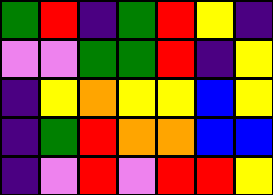[["green", "red", "indigo", "green", "red", "yellow", "indigo"], ["violet", "violet", "green", "green", "red", "indigo", "yellow"], ["indigo", "yellow", "orange", "yellow", "yellow", "blue", "yellow"], ["indigo", "green", "red", "orange", "orange", "blue", "blue"], ["indigo", "violet", "red", "violet", "red", "red", "yellow"]]